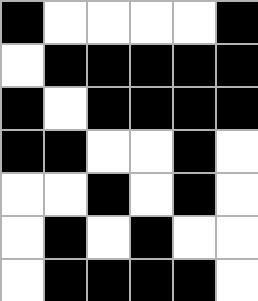[["black", "white", "white", "white", "white", "black"], ["white", "black", "black", "black", "black", "black"], ["black", "white", "black", "black", "black", "black"], ["black", "black", "white", "white", "black", "white"], ["white", "white", "black", "white", "black", "white"], ["white", "black", "white", "black", "white", "white"], ["white", "black", "black", "black", "black", "white"]]